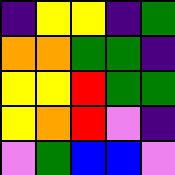[["indigo", "yellow", "yellow", "indigo", "green"], ["orange", "orange", "green", "green", "indigo"], ["yellow", "yellow", "red", "green", "green"], ["yellow", "orange", "red", "violet", "indigo"], ["violet", "green", "blue", "blue", "violet"]]